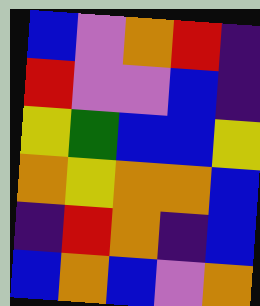[["blue", "violet", "orange", "red", "indigo"], ["red", "violet", "violet", "blue", "indigo"], ["yellow", "green", "blue", "blue", "yellow"], ["orange", "yellow", "orange", "orange", "blue"], ["indigo", "red", "orange", "indigo", "blue"], ["blue", "orange", "blue", "violet", "orange"]]